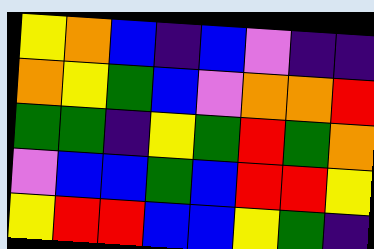[["yellow", "orange", "blue", "indigo", "blue", "violet", "indigo", "indigo"], ["orange", "yellow", "green", "blue", "violet", "orange", "orange", "red"], ["green", "green", "indigo", "yellow", "green", "red", "green", "orange"], ["violet", "blue", "blue", "green", "blue", "red", "red", "yellow"], ["yellow", "red", "red", "blue", "blue", "yellow", "green", "indigo"]]